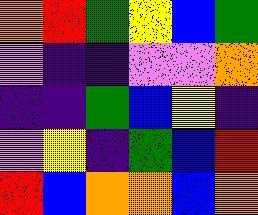[["orange", "red", "green", "yellow", "blue", "green"], ["violet", "indigo", "indigo", "violet", "violet", "orange"], ["indigo", "indigo", "green", "blue", "yellow", "indigo"], ["violet", "yellow", "indigo", "green", "blue", "red"], ["red", "blue", "orange", "orange", "blue", "orange"]]